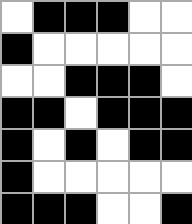[["white", "black", "black", "black", "white", "white"], ["black", "white", "white", "white", "white", "white"], ["white", "white", "black", "black", "black", "white"], ["black", "black", "white", "black", "black", "black"], ["black", "white", "black", "white", "black", "black"], ["black", "white", "white", "white", "white", "white"], ["black", "black", "black", "white", "white", "black"]]